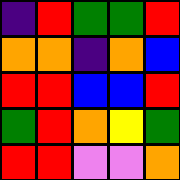[["indigo", "red", "green", "green", "red"], ["orange", "orange", "indigo", "orange", "blue"], ["red", "red", "blue", "blue", "red"], ["green", "red", "orange", "yellow", "green"], ["red", "red", "violet", "violet", "orange"]]